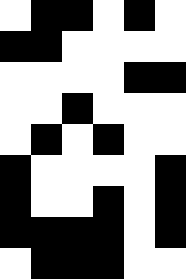[["white", "black", "black", "white", "black", "white"], ["black", "black", "white", "white", "white", "white"], ["white", "white", "white", "white", "black", "black"], ["white", "white", "black", "white", "white", "white"], ["white", "black", "white", "black", "white", "white"], ["black", "white", "white", "white", "white", "black"], ["black", "white", "white", "black", "white", "black"], ["black", "black", "black", "black", "white", "black"], ["white", "black", "black", "black", "white", "white"]]